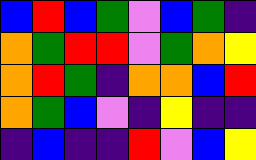[["blue", "red", "blue", "green", "violet", "blue", "green", "indigo"], ["orange", "green", "red", "red", "violet", "green", "orange", "yellow"], ["orange", "red", "green", "indigo", "orange", "orange", "blue", "red"], ["orange", "green", "blue", "violet", "indigo", "yellow", "indigo", "indigo"], ["indigo", "blue", "indigo", "indigo", "red", "violet", "blue", "yellow"]]